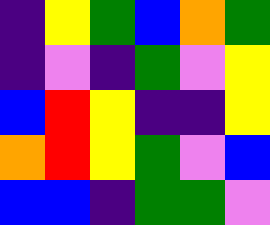[["indigo", "yellow", "green", "blue", "orange", "green"], ["indigo", "violet", "indigo", "green", "violet", "yellow"], ["blue", "red", "yellow", "indigo", "indigo", "yellow"], ["orange", "red", "yellow", "green", "violet", "blue"], ["blue", "blue", "indigo", "green", "green", "violet"]]